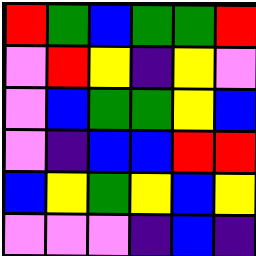[["red", "green", "blue", "green", "green", "red"], ["violet", "red", "yellow", "indigo", "yellow", "violet"], ["violet", "blue", "green", "green", "yellow", "blue"], ["violet", "indigo", "blue", "blue", "red", "red"], ["blue", "yellow", "green", "yellow", "blue", "yellow"], ["violet", "violet", "violet", "indigo", "blue", "indigo"]]